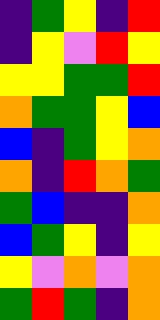[["indigo", "green", "yellow", "indigo", "red"], ["indigo", "yellow", "violet", "red", "yellow"], ["yellow", "yellow", "green", "green", "red"], ["orange", "green", "green", "yellow", "blue"], ["blue", "indigo", "green", "yellow", "orange"], ["orange", "indigo", "red", "orange", "green"], ["green", "blue", "indigo", "indigo", "orange"], ["blue", "green", "yellow", "indigo", "yellow"], ["yellow", "violet", "orange", "violet", "orange"], ["green", "red", "green", "indigo", "orange"]]